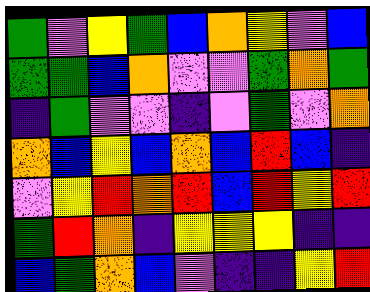[["green", "violet", "yellow", "green", "blue", "orange", "yellow", "violet", "blue"], ["green", "green", "blue", "orange", "violet", "violet", "green", "orange", "green"], ["indigo", "green", "violet", "violet", "indigo", "violet", "green", "violet", "orange"], ["orange", "blue", "yellow", "blue", "orange", "blue", "red", "blue", "indigo"], ["violet", "yellow", "red", "orange", "red", "blue", "red", "yellow", "red"], ["green", "red", "orange", "indigo", "yellow", "yellow", "yellow", "indigo", "indigo"], ["blue", "green", "orange", "blue", "violet", "indigo", "indigo", "yellow", "red"]]